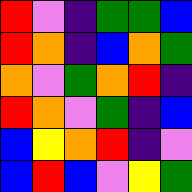[["red", "violet", "indigo", "green", "green", "blue"], ["red", "orange", "indigo", "blue", "orange", "green"], ["orange", "violet", "green", "orange", "red", "indigo"], ["red", "orange", "violet", "green", "indigo", "blue"], ["blue", "yellow", "orange", "red", "indigo", "violet"], ["blue", "red", "blue", "violet", "yellow", "green"]]